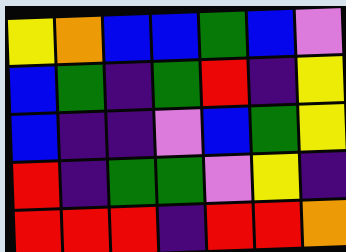[["yellow", "orange", "blue", "blue", "green", "blue", "violet"], ["blue", "green", "indigo", "green", "red", "indigo", "yellow"], ["blue", "indigo", "indigo", "violet", "blue", "green", "yellow"], ["red", "indigo", "green", "green", "violet", "yellow", "indigo"], ["red", "red", "red", "indigo", "red", "red", "orange"]]